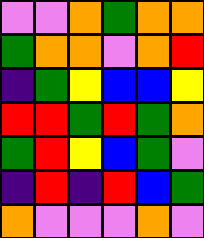[["violet", "violet", "orange", "green", "orange", "orange"], ["green", "orange", "orange", "violet", "orange", "red"], ["indigo", "green", "yellow", "blue", "blue", "yellow"], ["red", "red", "green", "red", "green", "orange"], ["green", "red", "yellow", "blue", "green", "violet"], ["indigo", "red", "indigo", "red", "blue", "green"], ["orange", "violet", "violet", "violet", "orange", "violet"]]